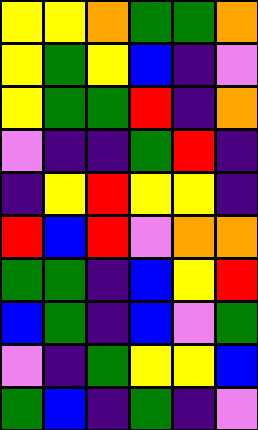[["yellow", "yellow", "orange", "green", "green", "orange"], ["yellow", "green", "yellow", "blue", "indigo", "violet"], ["yellow", "green", "green", "red", "indigo", "orange"], ["violet", "indigo", "indigo", "green", "red", "indigo"], ["indigo", "yellow", "red", "yellow", "yellow", "indigo"], ["red", "blue", "red", "violet", "orange", "orange"], ["green", "green", "indigo", "blue", "yellow", "red"], ["blue", "green", "indigo", "blue", "violet", "green"], ["violet", "indigo", "green", "yellow", "yellow", "blue"], ["green", "blue", "indigo", "green", "indigo", "violet"]]